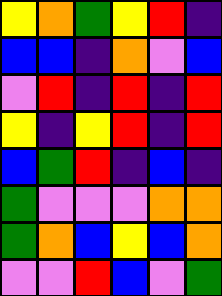[["yellow", "orange", "green", "yellow", "red", "indigo"], ["blue", "blue", "indigo", "orange", "violet", "blue"], ["violet", "red", "indigo", "red", "indigo", "red"], ["yellow", "indigo", "yellow", "red", "indigo", "red"], ["blue", "green", "red", "indigo", "blue", "indigo"], ["green", "violet", "violet", "violet", "orange", "orange"], ["green", "orange", "blue", "yellow", "blue", "orange"], ["violet", "violet", "red", "blue", "violet", "green"]]